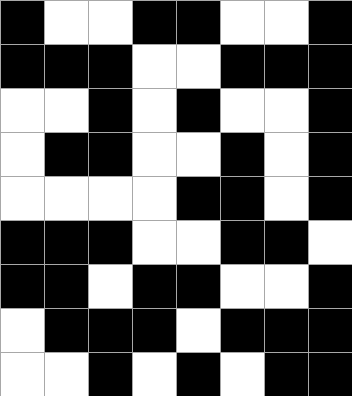[["black", "white", "white", "black", "black", "white", "white", "black"], ["black", "black", "black", "white", "white", "black", "black", "black"], ["white", "white", "black", "white", "black", "white", "white", "black"], ["white", "black", "black", "white", "white", "black", "white", "black"], ["white", "white", "white", "white", "black", "black", "white", "black"], ["black", "black", "black", "white", "white", "black", "black", "white"], ["black", "black", "white", "black", "black", "white", "white", "black"], ["white", "black", "black", "black", "white", "black", "black", "black"], ["white", "white", "black", "white", "black", "white", "black", "black"]]